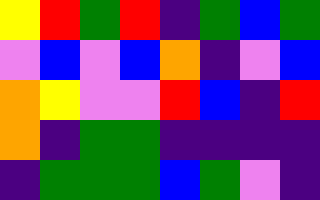[["yellow", "red", "green", "red", "indigo", "green", "blue", "green"], ["violet", "blue", "violet", "blue", "orange", "indigo", "violet", "blue"], ["orange", "yellow", "violet", "violet", "red", "blue", "indigo", "red"], ["orange", "indigo", "green", "green", "indigo", "indigo", "indigo", "indigo"], ["indigo", "green", "green", "green", "blue", "green", "violet", "indigo"]]